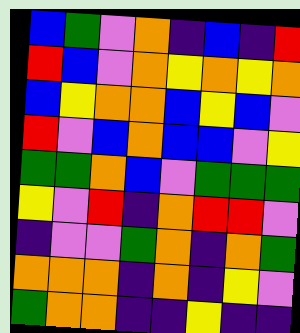[["blue", "green", "violet", "orange", "indigo", "blue", "indigo", "red"], ["red", "blue", "violet", "orange", "yellow", "orange", "yellow", "orange"], ["blue", "yellow", "orange", "orange", "blue", "yellow", "blue", "violet"], ["red", "violet", "blue", "orange", "blue", "blue", "violet", "yellow"], ["green", "green", "orange", "blue", "violet", "green", "green", "green"], ["yellow", "violet", "red", "indigo", "orange", "red", "red", "violet"], ["indigo", "violet", "violet", "green", "orange", "indigo", "orange", "green"], ["orange", "orange", "orange", "indigo", "orange", "indigo", "yellow", "violet"], ["green", "orange", "orange", "indigo", "indigo", "yellow", "indigo", "indigo"]]